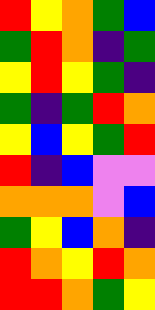[["red", "yellow", "orange", "green", "blue"], ["green", "red", "orange", "indigo", "green"], ["yellow", "red", "yellow", "green", "indigo"], ["green", "indigo", "green", "red", "orange"], ["yellow", "blue", "yellow", "green", "red"], ["red", "indigo", "blue", "violet", "violet"], ["orange", "orange", "orange", "violet", "blue"], ["green", "yellow", "blue", "orange", "indigo"], ["red", "orange", "yellow", "red", "orange"], ["red", "red", "orange", "green", "yellow"]]